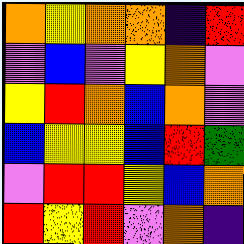[["orange", "yellow", "orange", "orange", "indigo", "red"], ["violet", "blue", "violet", "yellow", "orange", "violet"], ["yellow", "red", "orange", "blue", "orange", "violet"], ["blue", "yellow", "yellow", "blue", "red", "green"], ["violet", "red", "red", "yellow", "blue", "orange"], ["red", "yellow", "red", "violet", "orange", "indigo"]]